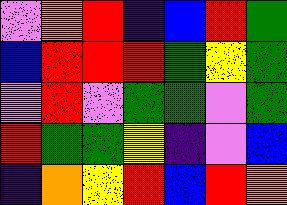[["violet", "orange", "red", "indigo", "blue", "red", "green"], ["blue", "red", "red", "red", "green", "yellow", "green"], ["violet", "red", "violet", "green", "green", "violet", "green"], ["red", "green", "green", "yellow", "indigo", "violet", "blue"], ["indigo", "orange", "yellow", "red", "blue", "red", "orange"]]